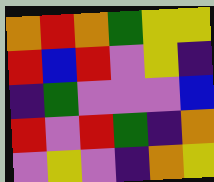[["orange", "red", "orange", "green", "yellow", "yellow"], ["red", "blue", "red", "violet", "yellow", "indigo"], ["indigo", "green", "violet", "violet", "violet", "blue"], ["red", "violet", "red", "green", "indigo", "orange"], ["violet", "yellow", "violet", "indigo", "orange", "yellow"]]